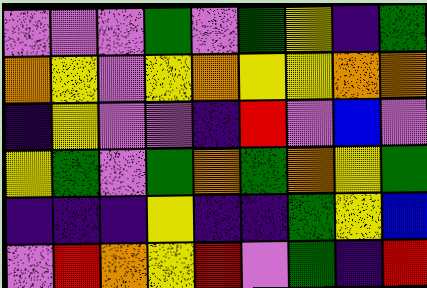[["violet", "violet", "violet", "green", "violet", "green", "yellow", "indigo", "green"], ["orange", "yellow", "violet", "yellow", "orange", "yellow", "yellow", "orange", "orange"], ["indigo", "yellow", "violet", "violet", "indigo", "red", "violet", "blue", "violet"], ["yellow", "green", "violet", "green", "orange", "green", "orange", "yellow", "green"], ["indigo", "indigo", "indigo", "yellow", "indigo", "indigo", "green", "yellow", "blue"], ["violet", "red", "orange", "yellow", "red", "violet", "green", "indigo", "red"]]